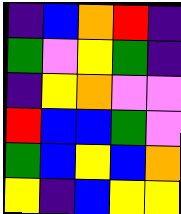[["indigo", "blue", "orange", "red", "indigo"], ["green", "violet", "yellow", "green", "indigo"], ["indigo", "yellow", "orange", "violet", "violet"], ["red", "blue", "blue", "green", "violet"], ["green", "blue", "yellow", "blue", "orange"], ["yellow", "indigo", "blue", "yellow", "yellow"]]